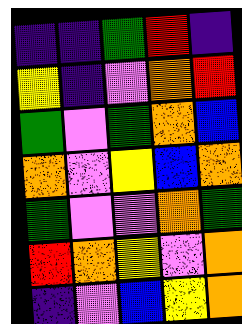[["indigo", "indigo", "green", "red", "indigo"], ["yellow", "indigo", "violet", "orange", "red"], ["green", "violet", "green", "orange", "blue"], ["orange", "violet", "yellow", "blue", "orange"], ["green", "violet", "violet", "orange", "green"], ["red", "orange", "yellow", "violet", "orange"], ["indigo", "violet", "blue", "yellow", "orange"]]